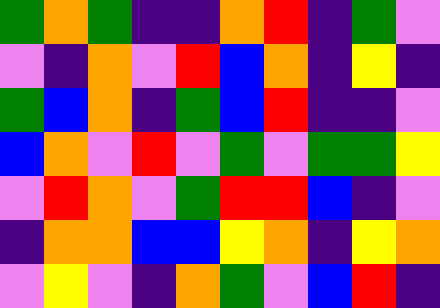[["green", "orange", "green", "indigo", "indigo", "orange", "red", "indigo", "green", "violet"], ["violet", "indigo", "orange", "violet", "red", "blue", "orange", "indigo", "yellow", "indigo"], ["green", "blue", "orange", "indigo", "green", "blue", "red", "indigo", "indigo", "violet"], ["blue", "orange", "violet", "red", "violet", "green", "violet", "green", "green", "yellow"], ["violet", "red", "orange", "violet", "green", "red", "red", "blue", "indigo", "violet"], ["indigo", "orange", "orange", "blue", "blue", "yellow", "orange", "indigo", "yellow", "orange"], ["violet", "yellow", "violet", "indigo", "orange", "green", "violet", "blue", "red", "indigo"]]